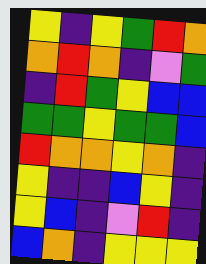[["yellow", "indigo", "yellow", "green", "red", "orange"], ["orange", "red", "orange", "indigo", "violet", "green"], ["indigo", "red", "green", "yellow", "blue", "blue"], ["green", "green", "yellow", "green", "green", "blue"], ["red", "orange", "orange", "yellow", "orange", "indigo"], ["yellow", "indigo", "indigo", "blue", "yellow", "indigo"], ["yellow", "blue", "indigo", "violet", "red", "indigo"], ["blue", "orange", "indigo", "yellow", "yellow", "yellow"]]